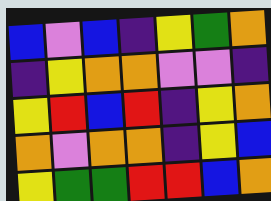[["blue", "violet", "blue", "indigo", "yellow", "green", "orange"], ["indigo", "yellow", "orange", "orange", "violet", "violet", "indigo"], ["yellow", "red", "blue", "red", "indigo", "yellow", "orange"], ["orange", "violet", "orange", "orange", "indigo", "yellow", "blue"], ["yellow", "green", "green", "red", "red", "blue", "orange"]]